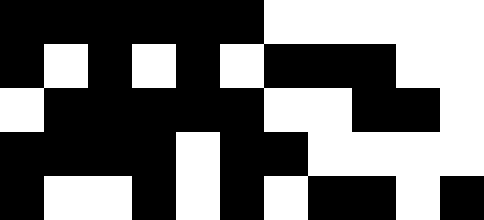[["black", "black", "black", "black", "black", "black", "white", "white", "white", "white", "white"], ["black", "white", "black", "white", "black", "white", "black", "black", "black", "white", "white"], ["white", "black", "black", "black", "black", "black", "white", "white", "black", "black", "white"], ["black", "black", "black", "black", "white", "black", "black", "white", "white", "white", "white"], ["black", "white", "white", "black", "white", "black", "white", "black", "black", "white", "black"]]